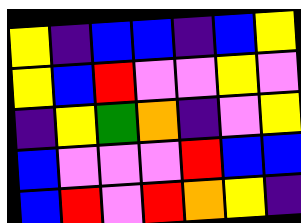[["yellow", "indigo", "blue", "blue", "indigo", "blue", "yellow"], ["yellow", "blue", "red", "violet", "violet", "yellow", "violet"], ["indigo", "yellow", "green", "orange", "indigo", "violet", "yellow"], ["blue", "violet", "violet", "violet", "red", "blue", "blue"], ["blue", "red", "violet", "red", "orange", "yellow", "indigo"]]